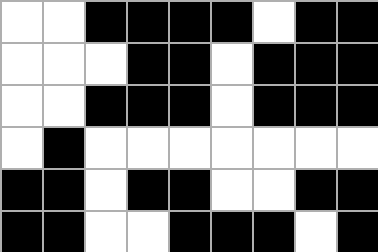[["white", "white", "black", "black", "black", "black", "white", "black", "black"], ["white", "white", "white", "black", "black", "white", "black", "black", "black"], ["white", "white", "black", "black", "black", "white", "black", "black", "black"], ["white", "black", "white", "white", "white", "white", "white", "white", "white"], ["black", "black", "white", "black", "black", "white", "white", "black", "black"], ["black", "black", "white", "white", "black", "black", "black", "white", "black"]]